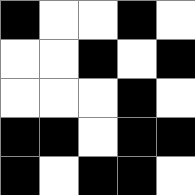[["black", "white", "white", "black", "white"], ["white", "white", "black", "white", "black"], ["white", "white", "white", "black", "white"], ["black", "black", "white", "black", "black"], ["black", "white", "black", "black", "white"]]